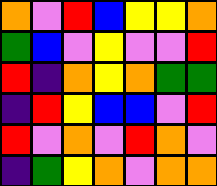[["orange", "violet", "red", "blue", "yellow", "yellow", "orange"], ["green", "blue", "violet", "yellow", "violet", "violet", "red"], ["red", "indigo", "orange", "yellow", "orange", "green", "green"], ["indigo", "red", "yellow", "blue", "blue", "violet", "red"], ["red", "violet", "orange", "violet", "red", "orange", "violet"], ["indigo", "green", "yellow", "orange", "violet", "orange", "orange"]]